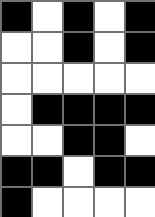[["black", "white", "black", "white", "black"], ["white", "white", "black", "white", "black"], ["white", "white", "white", "white", "white"], ["white", "black", "black", "black", "black"], ["white", "white", "black", "black", "white"], ["black", "black", "white", "black", "black"], ["black", "white", "white", "white", "white"]]